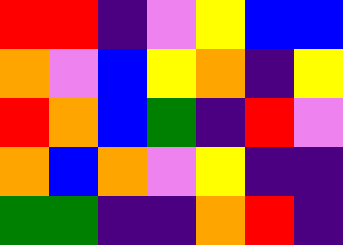[["red", "red", "indigo", "violet", "yellow", "blue", "blue"], ["orange", "violet", "blue", "yellow", "orange", "indigo", "yellow"], ["red", "orange", "blue", "green", "indigo", "red", "violet"], ["orange", "blue", "orange", "violet", "yellow", "indigo", "indigo"], ["green", "green", "indigo", "indigo", "orange", "red", "indigo"]]